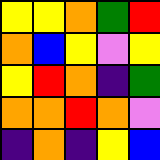[["yellow", "yellow", "orange", "green", "red"], ["orange", "blue", "yellow", "violet", "yellow"], ["yellow", "red", "orange", "indigo", "green"], ["orange", "orange", "red", "orange", "violet"], ["indigo", "orange", "indigo", "yellow", "blue"]]